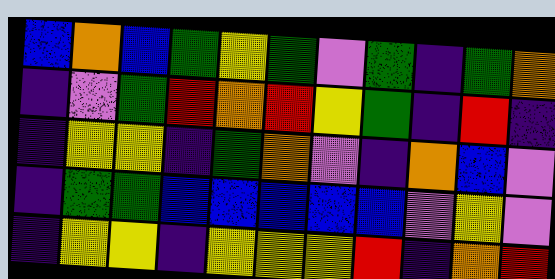[["blue", "orange", "blue", "green", "yellow", "green", "violet", "green", "indigo", "green", "orange"], ["indigo", "violet", "green", "red", "orange", "red", "yellow", "green", "indigo", "red", "indigo"], ["indigo", "yellow", "yellow", "indigo", "green", "orange", "violet", "indigo", "orange", "blue", "violet"], ["indigo", "green", "green", "blue", "blue", "blue", "blue", "blue", "violet", "yellow", "violet"], ["indigo", "yellow", "yellow", "indigo", "yellow", "yellow", "yellow", "red", "indigo", "orange", "red"]]